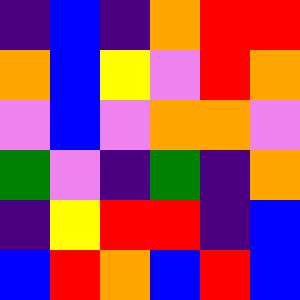[["indigo", "blue", "indigo", "orange", "red", "red"], ["orange", "blue", "yellow", "violet", "red", "orange"], ["violet", "blue", "violet", "orange", "orange", "violet"], ["green", "violet", "indigo", "green", "indigo", "orange"], ["indigo", "yellow", "red", "red", "indigo", "blue"], ["blue", "red", "orange", "blue", "red", "blue"]]